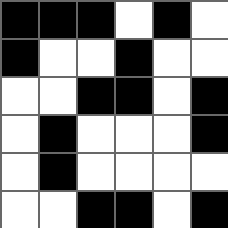[["black", "black", "black", "white", "black", "white"], ["black", "white", "white", "black", "white", "white"], ["white", "white", "black", "black", "white", "black"], ["white", "black", "white", "white", "white", "black"], ["white", "black", "white", "white", "white", "white"], ["white", "white", "black", "black", "white", "black"]]